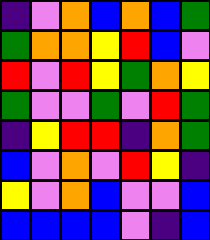[["indigo", "violet", "orange", "blue", "orange", "blue", "green"], ["green", "orange", "orange", "yellow", "red", "blue", "violet"], ["red", "violet", "red", "yellow", "green", "orange", "yellow"], ["green", "violet", "violet", "green", "violet", "red", "green"], ["indigo", "yellow", "red", "red", "indigo", "orange", "green"], ["blue", "violet", "orange", "violet", "red", "yellow", "indigo"], ["yellow", "violet", "orange", "blue", "violet", "violet", "blue"], ["blue", "blue", "blue", "blue", "violet", "indigo", "blue"]]